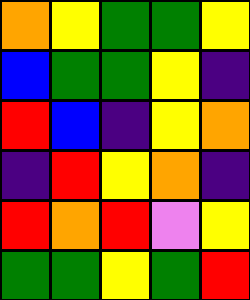[["orange", "yellow", "green", "green", "yellow"], ["blue", "green", "green", "yellow", "indigo"], ["red", "blue", "indigo", "yellow", "orange"], ["indigo", "red", "yellow", "orange", "indigo"], ["red", "orange", "red", "violet", "yellow"], ["green", "green", "yellow", "green", "red"]]